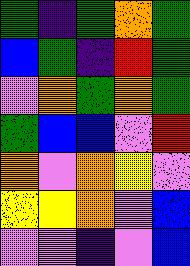[["green", "indigo", "green", "orange", "green"], ["blue", "green", "indigo", "red", "green"], ["violet", "orange", "green", "orange", "green"], ["green", "blue", "blue", "violet", "red"], ["orange", "violet", "orange", "yellow", "violet"], ["yellow", "yellow", "orange", "violet", "blue"], ["violet", "violet", "indigo", "violet", "blue"]]